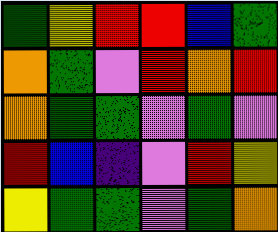[["green", "yellow", "red", "red", "blue", "green"], ["orange", "green", "violet", "red", "orange", "red"], ["orange", "green", "green", "violet", "green", "violet"], ["red", "blue", "indigo", "violet", "red", "yellow"], ["yellow", "green", "green", "violet", "green", "orange"]]